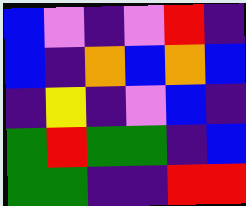[["blue", "violet", "indigo", "violet", "red", "indigo"], ["blue", "indigo", "orange", "blue", "orange", "blue"], ["indigo", "yellow", "indigo", "violet", "blue", "indigo"], ["green", "red", "green", "green", "indigo", "blue"], ["green", "green", "indigo", "indigo", "red", "red"]]